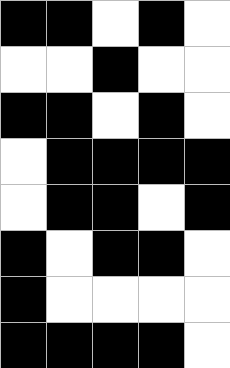[["black", "black", "white", "black", "white"], ["white", "white", "black", "white", "white"], ["black", "black", "white", "black", "white"], ["white", "black", "black", "black", "black"], ["white", "black", "black", "white", "black"], ["black", "white", "black", "black", "white"], ["black", "white", "white", "white", "white"], ["black", "black", "black", "black", "white"]]